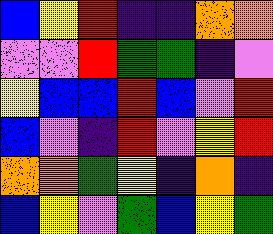[["blue", "yellow", "red", "indigo", "indigo", "orange", "orange"], ["violet", "violet", "red", "green", "green", "indigo", "violet"], ["yellow", "blue", "blue", "red", "blue", "violet", "red"], ["blue", "violet", "indigo", "red", "violet", "yellow", "red"], ["orange", "orange", "green", "yellow", "indigo", "orange", "indigo"], ["blue", "yellow", "violet", "green", "blue", "yellow", "green"]]